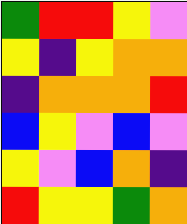[["green", "red", "red", "yellow", "violet"], ["yellow", "indigo", "yellow", "orange", "orange"], ["indigo", "orange", "orange", "orange", "red"], ["blue", "yellow", "violet", "blue", "violet"], ["yellow", "violet", "blue", "orange", "indigo"], ["red", "yellow", "yellow", "green", "orange"]]